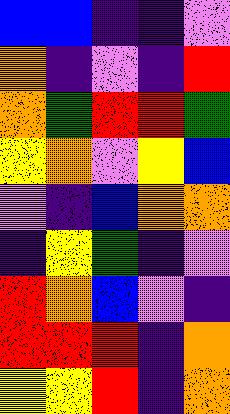[["blue", "blue", "indigo", "indigo", "violet"], ["orange", "indigo", "violet", "indigo", "red"], ["orange", "green", "red", "red", "green"], ["yellow", "orange", "violet", "yellow", "blue"], ["violet", "indigo", "blue", "orange", "orange"], ["indigo", "yellow", "green", "indigo", "violet"], ["red", "orange", "blue", "violet", "indigo"], ["red", "red", "red", "indigo", "orange"], ["yellow", "yellow", "red", "indigo", "orange"]]